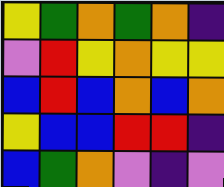[["yellow", "green", "orange", "green", "orange", "indigo"], ["violet", "red", "yellow", "orange", "yellow", "yellow"], ["blue", "red", "blue", "orange", "blue", "orange"], ["yellow", "blue", "blue", "red", "red", "indigo"], ["blue", "green", "orange", "violet", "indigo", "violet"]]